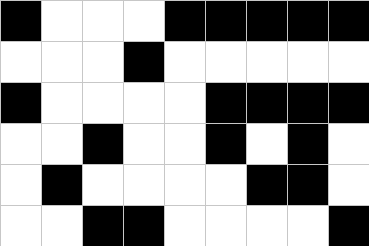[["black", "white", "white", "white", "black", "black", "black", "black", "black"], ["white", "white", "white", "black", "white", "white", "white", "white", "white"], ["black", "white", "white", "white", "white", "black", "black", "black", "black"], ["white", "white", "black", "white", "white", "black", "white", "black", "white"], ["white", "black", "white", "white", "white", "white", "black", "black", "white"], ["white", "white", "black", "black", "white", "white", "white", "white", "black"]]